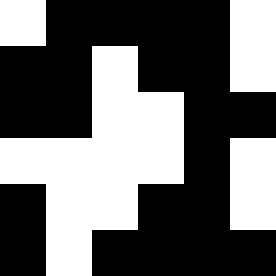[["white", "black", "black", "black", "black", "white"], ["black", "black", "white", "black", "black", "white"], ["black", "black", "white", "white", "black", "black"], ["white", "white", "white", "white", "black", "white"], ["black", "white", "white", "black", "black", "white"], ["black", "white", "black", "black", "black", "black"]]